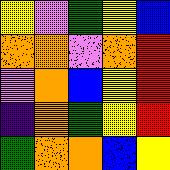[["yellow", "violet", "green", "yellow", "blue"], ["orange", "orange", "violet", "orange", "red"], ["violet", "orange", "blue", "yellow", "red"], ["indigo", "orange", "green", "yellow", "red"], ["green", "orange", "orange", "blue", "yellow"]]